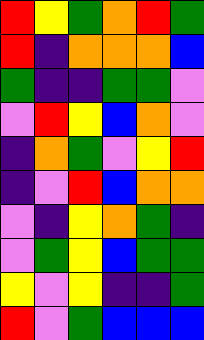[["red", "yellow", "green", "orange", "red", "green"], ["red", "indigo", "orange", "orange", "orange", "blue"], ["green", "indigo", "indigo", "green", "green", "violet"], ["violet", "red", "yellow", "blue", "orange", "violet"], ["indigo", "orange", "green", "violet", "yellow", "red"], ["indigo", "violet", "red", "blue", "orange", "orange"], ["violet", "indigo", "yellow", "orange", "green", "indigo"], ["violet", "green", "yellow", "blue", "green", "green"], ["yellow", "violet", "yellow", "indigo", "indigo", "green"], ["red", "violet", "green", "blue", "blue", "blue"]]